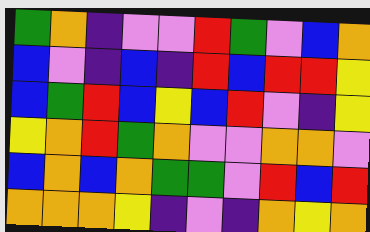[["green", "orange", "indigo", "violet", "violet", "red", "green", "violet", "blue", "orange"], ["blue", "violet", "indigo", "blue", "indigo", "red", "blue", "red", "red", "yellow"], ["blue", "green", "red", "blue", "yellow", "blue", "red", "violet", "indigo", "yellow"], ["yellow", "orange", "red", "green", "orange", "violet", "violet", "orange", "orange", "violet"], ["blue", "orange", "blue", "orange", "green", "green", "violet", "red", "blue", "red"], ["orange", "orange", "orange", "yellow", "indigo", "violet", "indigo", "orange", "yellow", "orange"]]